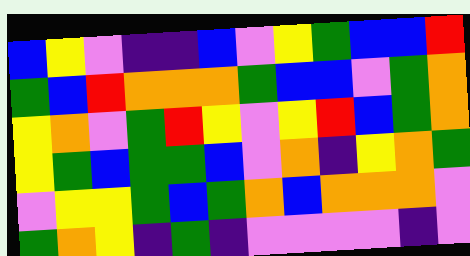[["blue", "yellow", "violet", "indigo", "indigo", "blue", "violet", "yellow", "green", "blue", "blue", "red"], ["green", "blue", "red", "orange", "orange", "orange", "green", "blue", "blue", "violet", "green", "orange"], ["yellow", "orange", "violet", "green", "red", "yellow", "violet", "yellow", "red", "blue", "green", "orange"], ["yellow", "green", "blue", "green", "green", "blue", "violet", "orange", "indigo", "yellow", "orange", "green"], ["violet", "yellow", "yellow", "green", "blue", "green", "orange", "blue", "orange", "orange", "orange", "violet"], ["green", "orange", "yellow", "indigo", "green", "indigo", "violet", "violet", "violet", "violet", "indigo", "violet"]]